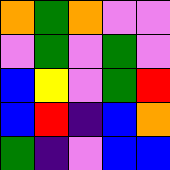[["orange", "green", "orange", "violet", "violet"], ["violet", "green", "violet", "green", "violet"], ["blue", "yellow", "violet", "green", "red"], ["blue", "red", "indigo", "blue", "orange"], ["green", "indigo", "violet", "blue", "blue"]]